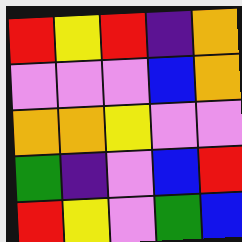[["red", "yellow", "red", "indigo", "orange"], ["violet", "violet", "violet", "blue", "orange"], ["orange", "orange", "yellow", "violet", "violet"], ["green", "indigo", "violet", "blue", "red"], ["red", "yellow", "violet", "green", "blue"]]